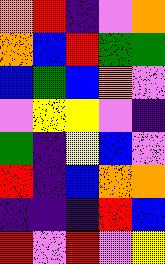[["orange", "red", "indigo", "violet", "orange"], ["orange", "blue", "red", "green", "green"], ["blue", "green", "blue", "orange", "violet"], ["violet", "yellow", "yellow", "violet", "indigo"], ["green", "indigo", "yellow", "blue", "violet"], ["red", "indigo", "blue", "orange", "orange"], ["indigo", "indigo", "indigo", "red", "blue"], ["red", "violet", "red", "violet", "yellow"]]